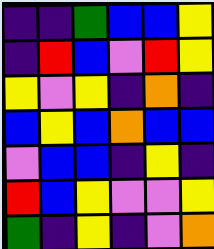[["indigo", "indigo", "green", "blue", "blue", "yellow"], ["indigo", "red", "blue", "violet", "red", "yellow"], ["yellow", "violet", "yellow", "indigo", "orange", "indigo"], ["blue", "yellow", "blue", "orange", "blue", "blue"], ["violet", "blue", "blue", "indigo", "yellow", "indigo"], ["red", "blue", "yellow", "violet", "violet", "yellow"], ["green", "indigo", "yellow", "indigo", "violet", "orange"]]